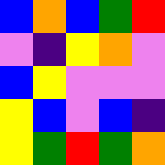[["blue", "orange", "blue", "green", "red"], ["violet", "indigo", "yellow", "orange", "violet"], ["blue", "yellow", "violet", "violet", "violet"], ["yellow", "blue", "violet", "blue", "indigo"], ["yellow", "green", "red", "green", "orange"]]